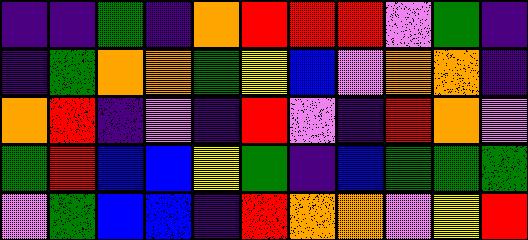[["indigo", "indigo", "green", "indigo", "orange", "red", "red", "red", "violet", "green", "indigo"], ["indigo", "green", "orange", "orange", "green", "yellow", "blue", "violet", "orange", "orange", "indigo"], ["orange", "red", "indigo", "violet", "indigo", "red", "violet", "indigo", "red", "orange", "violet"], ["green", "red", "blue", "blue", "yellow", "green", "indigo", "blue", "green", "green", "green"], ["violet", "green", "blue", "blue", "indigo", "red", "orange", "orange", "violet", "yellow", "red"]]